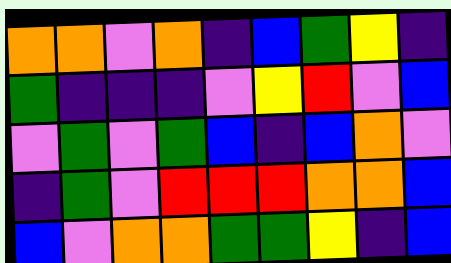[["orange", "orange", "violet", "orange", "indigo", "blue", "green", "yellow", "indigo"], ["green", "indigo", "indigo", "indigo", "violet", "yellow", "red", "violet", "blue"], ["violet", "green", "violet", "green", "blue", "indigo", "blue", "orange", "violet"], ["indigo", "green", "violet", "red", "red", "red", "orange", "orange", "blue"], ["blue", "violet", "orange", "orange", "green", "green", "yellow", "indigo", "blue"]]